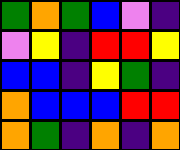[["green", "orange", "green", "blue", "violet", "indigo"], ["violet", "yellow", "indigo", "red", "red", "yellow"], ["blue", "blue", "indigo", "yellow", "green", "indigo"], ["orange", "blue", "blue", "blue", "red", "red"], ["orange", "green", "indigo", "orange", "indigo", "orange"]]